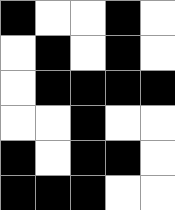[["black", "white", "white", "black", "white"], ["white", "black", "white", "black", "white"], ["white", "black", "black", "black", "black"], ["white", "white", "black", "white", "white"], ["black", "white", "black", "black", "white"], ["black", "black", "black", "white", "white"]]